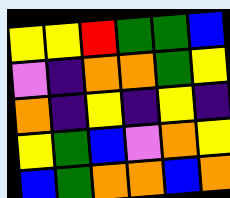[["yellow", "yellow", "red", "green", "green", "blue"], ["violet", "indigo", "orange", "orange", "green", "yellow"], ["orange", "indigo", "yellow", "indigo", "yellow", "indigo"], ["yellow", "green", "blue", "violet", "orange", "yellow"], ["blue", "green", "orange", "orange", "blue", "orange"]]